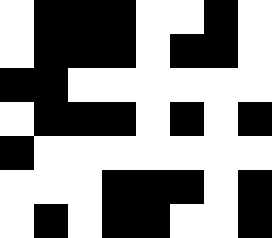[["white", "black", "black", "black", "white", "white", "black", "white"], ["white", "black", "black", "black", "white", "black", "black", "white"], ["black", "black", "white", "white", "white", "white", "white", "white"], ["white", "black", "black", "black", "white", "black", "white", "black"], ["black", "white", "white", "white", "white", "white", "white", "white"], ["white", "white", "white", "black", "black", "black", "white", "black"], ["white", "black", "white", "black", "black", "white", "white", "black"]]